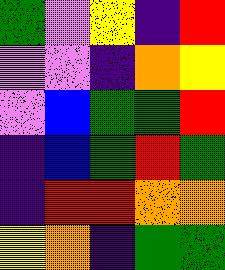[["green", "violet", "yellow", "indigo", "red"], ["violet", "violet", "indigo", "orange", "yellow"], ["violet", "blue", "green", "green", "red"], ["indigo", "blue", "green", "red", "green"], ["indigo", "red", "red", "orange", "orange"], ["yellow", "orange", "indigo", "green", "green"]]